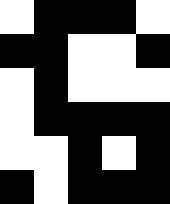[["white", "black", "black", "black", "white"], ["black", "black", "white", "white", "black"], ["white", "black", "white", "white", "white"], ["white", "black", "black", "black", "black"], ["white", "white", "black", "white", "black"], ["black", "white", "black", "black", "black"]]